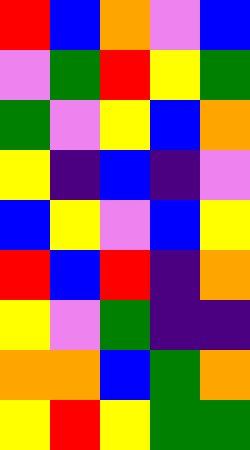[["red", "blue", "orange", "violet", "blue"], ["violet", "green", "red", "yellow", "green"], ["green", "violet", "yellow", "blue", "orange"], ["yellow", "indigo", "blue", "indigo", "violet"], ["blue", "yellow", "violet", "blue", "yellow"], ["red", "blue", "red", "indigo", "orange"], ["yellow", "violet", "green", "indigo", "indigo"], ["orange", "orange", "blue", "green", "orange"], ["yellow", "red", "yellow", "green", "green"]]